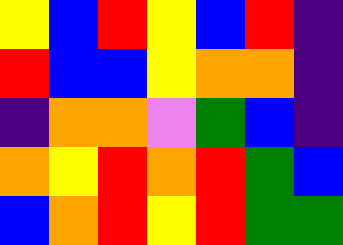[["yellow", "blue", "red", "yellow", "blue", "red", "indigo"], ["red", "blue", "blue", "yellow", "orange", "orange", "indigo"], ["indigo", "orange", "orange", "violet", "green", "blue", "indigo"], ["orange", "yellow", "red", "orange", "red", "green", "blue"], ["blue", "orange", "red", "yellow", "red", "green", "green"]]